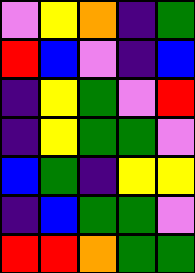[["violet", "yellow", "orange", "indigo", "green"], ["red", "blue", "violet", "indigo", "blue"], ["indigo", "yellow", "green", "violet", "red"], ["indigo", "yellow", "green", "green", "violet"], ["blue", "green", "indigo", "yellow", "yellow"], ["indigo", "blue", "green", "green", "violet"], ["red", "red", "orange", "green", "green"]]